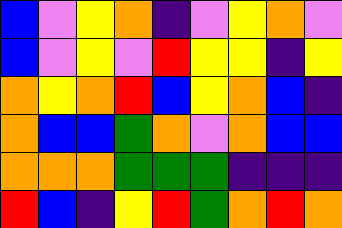[["blue", "violet", "yellow", "orange", "indigo", "violet", "yellow", "orange", "violet"], ["blue", "violet", "yellow", "violet", "red", "yellow", "yellow", "indigo", "yellow"], ["orange", "yellow", "orange", "red", "blue", "yellow", "orange", "blue", "indigo"], ["orange", "blue", "blue", "green", "orange", "violet", "orange", "blue", "blue"], ["orange", "orange", "orange", "green", "green", "green", "indigo", "indigo", "indigo"], ["red", "blue", "indigo", "yellow", "red", "green", "orange", "red", "orange"]]